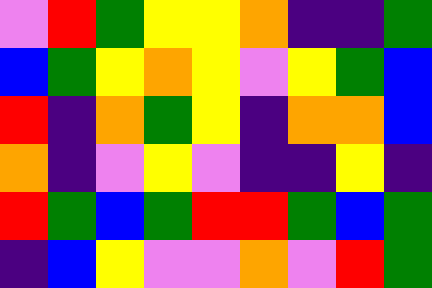[["violet", "red", "green", "yellow", "yellow", "orange", "indigo", "indigo", "green"], ["blue", "green", "yellow", "orange", "yellow", "violet", "yellow", "green", "blue"], ["red", "indigo", "orange", "green", "yellow", "indigo", "orange", "orange", "blue"], ["orange", "indigo", "violet", "yellow", "violet", "indigo", "indigo", "yellow", "indigo"], ["red", "green", "blue", "green", "red", "red", "green", "blue", "green"], ["indigo", "blue", "yellow", "violet", "violet", "orange", "violet", "red", "green"]]